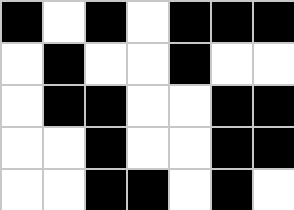[["black", "white", "black", "white", "black", "black", "black"], ["white", "black", "white", "white", "black", "white", "white"], ["white", "black", "black", "white", "white", "black", "black"], ["white", "white", "black", "white", "white", "black", "black"], ["white", "white", "black", "black", "white", "black", "white"]]